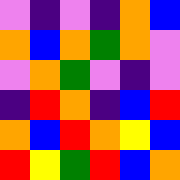[["violet", "indigo", "violet", "indigo", "orange", "blue"], ["orange", "blue", "orange", "green", "orange", "violet"], ["violet", "orange", "green", "violet", "indigo", "violet"], ["indigo", "red", "orange", "indigo", "blue", "red"], ["orange", "blue", "red", "orange", "yellow", "blue"], ["red", "yellow", "green", "red", "blue", "orange"]]